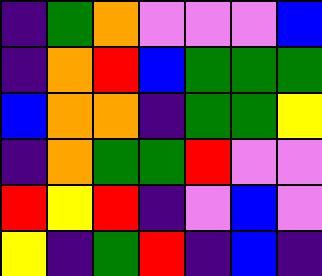[["indigo", "green", "orange", "violet", "violet", "violet", "blue"], ["indigo", "orange", "red", "blue", "green", "green", "green"], ["blue", "orange", "orange", "indigo", "green", "green", "yellow"], ["indigo", "orange", "green", "green", "red", "violet", "violet"], ["red", "yellow", "red", "indigo", "violet", "blue", "violet"], ["yellow", "indigo", "green", "red", "indigo", "blue", "indigo"]]